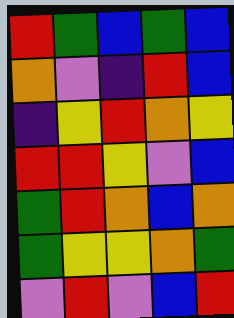[["red", "green", "blue", "green", "blue"], ["orange", "violet", "indigo", "red", "blue"], ["indigo", "yellow", "red", "orange", "yellow"], ["red", "red", "yellow", "violet", "blue"], ["green", "red", "orange", "blue", "orange"], ["green", "yellow", "yellow", "orange", "green"], ["violet", "red", "violet", "blue", "red"]]